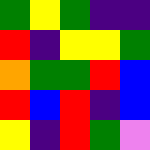[["green", "yellow", "green", "indigo", "indigo"], ["red", "indigo", "yellow", "yellow", "green"], ["orange", "green", "green", "red", "blue"], ["red", "blue", "red", "indigo", "blue"], ["yellow", "indigo", "red", "green", "violet"]]